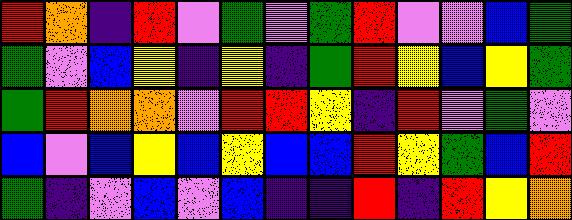[["red", "orange", "indigo", "red", "violet", "green", "violet", "green", "red", "violet", "violet", "blue", "green"], ["green", "violet", "blue", "yellow", "indigo", "yellow", "indigo", "green", "red", "yellow", "blue", "yellow", "green"], ["green", "red", "orange", "orange", "violet", "red", "red", "yellow", "indigo", "red", "violet", "green", "violet"], ["blue", "violet", "blue", "yellow", "blue", "yellow", "blue", "blue", "red", "yellow", "green", "blue", "red"], ["green", "indigo", "violet", "blue", "violet", "blue", "indigo", "indigo", "red", "indigo", "red", "yellow", "orange"]]